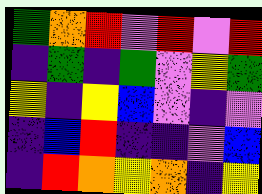[["green", "orange", "red", "violet", "red", "violet", "red"], ["indigo", "green", "indigo", "green", "violet", "yellow", "green"], ["yellow", "indigo", "yellow", "blue", "violet", "indigo", "violet"], ["indigo", "blue", "red", "indigo", "indigo", "violet", "blue"], ["indigo", "red", "orange", "yellow", "orange", "indigo", "yellow"]]